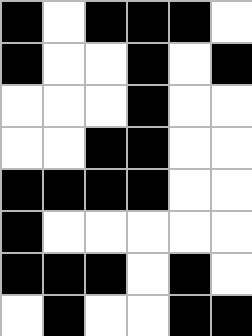[["black", "white", "black", "black", "black", "white"], ["black", "white", "white", "black", "white", "black"], ["white", "white", "white", "black", "white", "white"], ["white", "white", "black", "black", "white", "white"], ["black", "black", "black", "black", "white", "white"], ["black", "white", "white", "white", "white", "white"], ["black", "black", "black", "white", "black", "white"], ["white", "black", "white", "white", "black", "black"]]